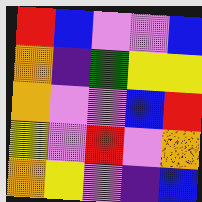[["red", "blue", "violet", "violet", "blue"], ["orange", "indigo", "green", "yellow", "yellow"], ["orange", "violet", "violet", "blue", "red"], ["yellow", "violet", "red", "violet", "orange"], ["orange", "yellow", "violet", "indigo", "blue"]]